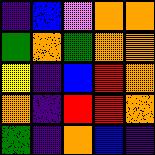[["indigo", "blue", "violet", "orange", "orange"], ["green", "orange", "green", "orange", "orange"], ["yellow", "indigo", "blue", "red", "orange"], ["orange", "indigo", "red", "red", "orange"], ["green", "indigo", "orange", "blue", "indigo"]]